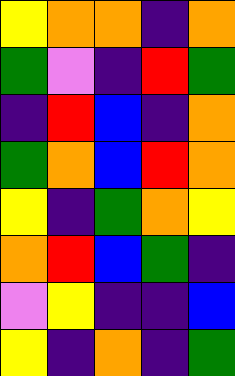[["yellow", "orange", "orange", "indigo", "orange"], ["green", "violet", "indigo", "red", "green"], ["indigo", "red", "blue", "indigo", "orange"], ["green", "orange", "blue", "red", "orange"], ["yellow", "indigo", "green", "orange", "yellow"], ["orange", "red", "blue", "green", "indigo"], ["violet", "yellow", "indigo", "indigo", "blue"], ["yellow", "indigo", "orange", "indigo", "green"]]